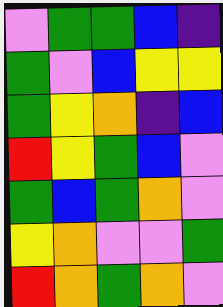[["violet", "green", "green", "blue", "indigo"], ["green", "violet", "blue", "yellow", "yellow"], ["green", "yellow", "orange", "indigo", "blue"], ["red", "yellow", "green", "blue", "violet"], ["green", "blue", "green", "orange", "violet"], ["yellow", "orange", "violet", "violet", "green"], ["red", "orange", "green", "orange", "violet"]]